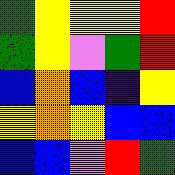[["green", "yellow", "yellow", "yellow", "red"], ["green", "yellow", "violet", "green", "red"], ["blue", "orange", "blue", "indigo", "yellow"], ["yellow", "orange", "yellow", "blue", "blue"], ["blue", "blue", "violet", "red", "green"]]